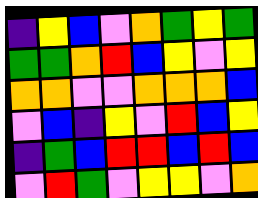[["indigo", "yellow", "blue", "violet", "orange", "green", "yellow", "green"], ["green", "green", "orange", "red", "blue", "yellow", "violet", "yellow"], ["orange", "orange", "violet", "violet", "orange", "orange", "orange", "blue"], ["violet", "blue", "indigo", "yellow", "violet", "red", "blue", "yellow"], ["indigo", "green", "blue", "red", "red", "blue", "red", "blue"], ["violet", "red", "green", "violet", "yellow", "yellow", "violet", "orange"]]